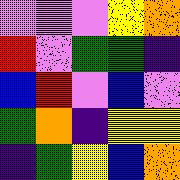[["violet", "violet", "violet", "yellow", "orange"], ["red", "violet", "green", "green", "indigo"], ["blue", "red", "violet", "blue", "violet"], ["green", "orange", "indigo", "yellow", "yellow"], ["indigo", "green", "yellow", "blue", "orange"]]